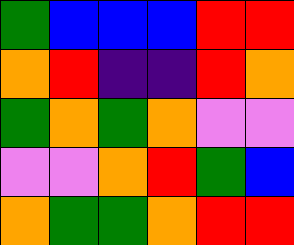[["green", "blue", "blue", "blue", "red", "red"], ["orange", "red", "indigo", "indigo", "red", "orange"], ["green", "orange", "green", "orange", "violet", "violet"], ["violet", "violet", "orange", "red", "green", "blue"], ["orange", "green", "green", "orange", "red", "red"]]